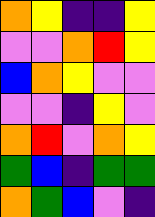[["orange", "yellow", "indigo", "indigo", "yellow"], ["violet", "violet", "orange", "red", "yellow"], ["blue", "orange", "yellow", "violet", "violet"], ["violet", "violet", "indigo", "yellow", "violet"], ["orange", "red", "violet", "orange", "yellow"], ["green", "blue", "indigo", "green", "green"], ["orange", "green", "blue", "violet", "indigo"]]